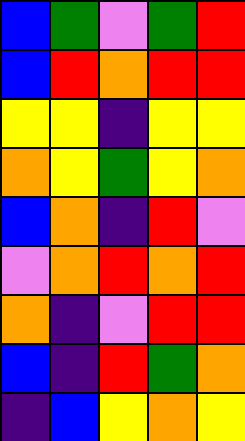[["blue", "green", "violet", "green", "red"], ["blue", "red", "orange", "red", "red"], ["yellow", "yellow", "indigo", "yellow", "yellow"], ["orange", "yellow", "green", "yellow", "orange"], ["blue", "orange", "indigo", "red", "violet"], ["violet", "orange", "red", "orange", "red"], ["orange", "indigo", "violet", "red", "red"], ["blue", "indigo", "red", "green", "orange"], ["indigo", "blue", "yellow", "orange", "yellow"]]